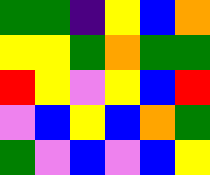[["green", "green", "indigo", "yellow", "blue", "orange"], ["yellow", "yellow", "green", "orange", "green", "green"], ["red", "yellow", "violet", "yellow", "blue", "red"], ["violet", "blue", "yellow", "blue", "orange", "green"], ["green", "violet", "blue", "violet", "blue", "yellow"]]